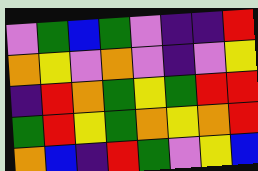[["violet", "green", "blue", "green", "violet", "indigo", "indigo", "red"], ["orange", "yellow", "violet", "orange", "violet", "indigo", "violet", "yellow"], ["indigo", "red", "orange", "green", "yellow", "green", "red", "red"], ["green", "red", "yellow", "green", "orange", "yellow", "orange", "red"], ["orange", "blue", "indigo", "red", "green", "violet", "yellow", "blue"]]